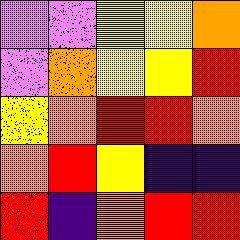[["violet", "violet", "yellow", "yellow", "orange"], ["violet", "orange", "yellow", "yellow", "red"], ["yellow", "orange", "red", "red", "orange"], ["orange", "red", "yellow", "indigo", "indigo"], ["red", "indigo", "orange", "red", "red"]]